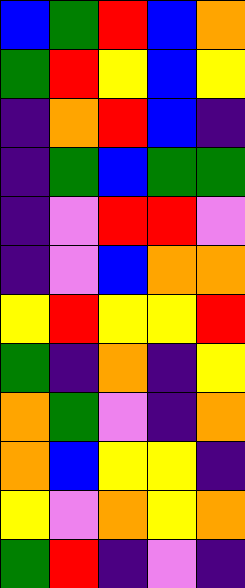[["blue", "green", "red", "blue", "orange"], ["green", "red", "yellow", "blue", "yellow"], ["indigo", "orange", "red", "blue", "indigo"], ["indigo", "green", "blue", "green", "green"], ["indigo", "violet", "red", "red", "violet"], ["indigo", "violet", "blue", "orange", "orange"], ["yellow", "red", "yellow", "yellow", "red"], ["green", "indigo", "orange", "indigo", "yellow"], ["orange", "green", "violet", "indigo", "orange"], ["orange", "blue", "yellow", "yellow", "indigo"], ["yellow", "violet", "orange", "yellow", "orange"], ["green", "red", "indigo", "violet", "indigo"]]